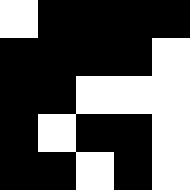[["white", "black", "black", "black", "black"], ["black", "black", "black", "black", "white"], ["black", "black", "white", "white", "white"], ["black", "white", "black", "black", "white"], ["black", "black", "white", "black", "white"]]